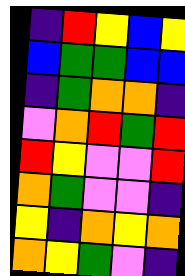[["indigo", "red", "yellow", "blue", "yellow"], ["blue", "green", "green", "blue", "blue"], ["indigo", "green", "orange", "orange", "indigo"], ["violet", "orange", "red", "green", "red"], ["red", "yellow", "violet", "violet", "red"], ["orange", "green", "violet", "violet", "indigo"], ["yellow", "indigo", "orange", "yellow", "orange"], ["orange", "yellow", "green", "violet", "indigo"]]